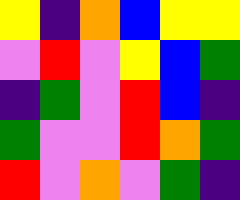[["yellow", "indigo", "orange", "blue", "yellow", "yellow"], ["violet", "red", "violet", "yellow", "blue", "green"], ["indigo", "green", "violet", "red", "blue", "indigo"], ["green", "violet", "violet", "red", "orange", "green"], ["red", "violet", "orange", "violet", "green", "indigo"]]